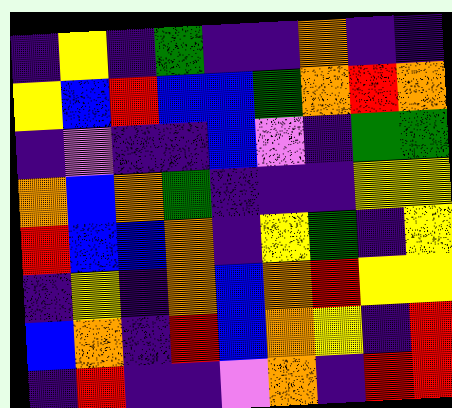[["indigo", "yellow", "indigo", "green", "indigo", "indigo", "orange", "indigo", "indigo"], ["yellow", "blue", "red", "blue", "blue", "green", "orange", "red", "orange"], ["indigo", "violet", "indigo", "indigo", "blue", "violet", "indigo", "green", "green"], ["orange", "blue", "orange", "green", "indigo", "indigo", "indigo", "yellow", "yellow"], ["red", "blue", "blue", "orange", "indigo", "yellow", "green", "indigo", "yellow"], ["indigo", "yellow", "indigo", "orange", "blue", "orange", "red", "yellow", "yellow"], ["blue", "orange", "indigo", "red", "blue", "orange", "yellow", "indigo", "red"], ["indigo", "red", "indigo", "indigo", "violet", "orange", "indigo", "red", "red"]]